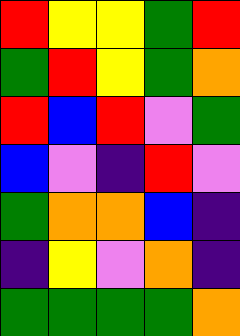[["red", "yellow", "yellow", "green", "red"], ["green", "red", "yellow", "green", "orange"], ["red", "blue", "red", "violet", "green"], ["blue", "violet", "indigo", "red", "violet"], ["green", "orange", "orange", "blue", "indigo"], ["indigo", "yellow", "violet", "orange", "indigo"], ["green", "green", "green", "green", "orange"]]